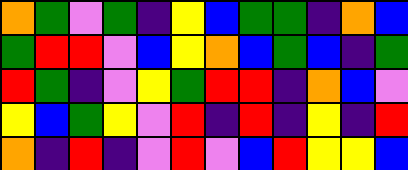[["orange", "green", "violet", "green", "indigo", "yellow", "blue", "green", "green", "indigo", "orange", "blue"], ["green", "red", "red", "violet", "blue", "yellow", "orange", "blue", "green", "blue", "indigo", "green"], ["red", "green", "indigo", "violet", "yellow", "green", "red", "red", "indigo", "orange", "blue", "violet"], ["yellow", "blue", "green", "yellow", "violet", "red", "indigo", "red", "indigo", "yellow", "indigo", "red"], ["orange", "indigo", "red", "indigo", "violet", "red", "violet", "blue", "red", "yellow", "yellow", "blue"]]